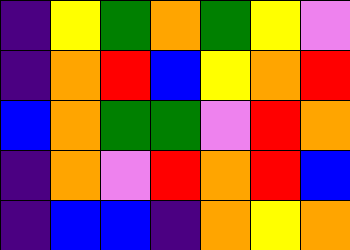[["indigo", "yellow", "green", "orange", "green", "yellow", "violet"], ["indigo", "orange", "red", "blue", "yellow", "orange", "red"], ["blue", "orange", "green", "green", "violet", "red", "orange"], ["indigo", "orange", "violet", "red", "orange", "red", "blue"], ["indigo", "blue", "blue", "indigo", "orange", "yellow", "orange"]]